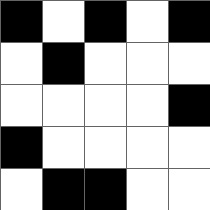[["black", "white", "black", "white", "black"], ["white", "black", "white", "white", "white"], ["white", "white", "white", "white", "black"], ["black", "white", "white", "white", "white"], ["white", "black", "black", "white", "white"]]